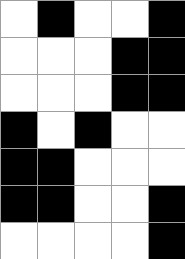[["white", "black", "white", "white", "black"], ["white", "white", "white", "black", "black"], ["white", "white", "white", "black", "black"], ["black", "white", "black", "white", "white"], ["black", "black", "white", "white", "white"], ["black", "black", "white", "white", "black"], ["white", "white", "white", "white", "black"]]